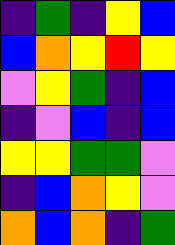[["indigo", "green", "indigo", "yellow", "blue"], ["blue", "orange", "yellow", "red", "yellow"], ["violet", "yellow", "green", "indigo", "blue"], ["indigo", "violet", "blue", "indigo", "blue"], ["yellow", "yellow", "green", "green", "violet"], ["indigo", "blue", "orange", "yellow", "violet"], ["orange", "blue", "orange", "indigo", "green"]]